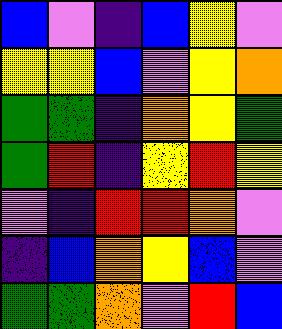[["blue", "violet", "indigo", "blue", "yellow", "violet"], ["yellow", "yellow", "blue", "violet", "yellow", "orange"], ["green", "green", "indigo", "orange", "yellow", "green"], ["green", "red", "indigo", "yellow", "red", "yellow"], ["violet", "indigo", "red", "red", "orange", "violet"], ["indigo", "blue", "orange", "yellow", "blue", "violet"], ["green", "green", "orange", "violet", "red", "blue"]]